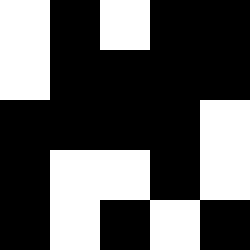[["white", "black", "white", "black", "black"], ["white", "black", "black", "black", "black"], ["black", "black", "black", "black", "white"], ["black", "white", "white", "black", "white"], ["black", "white", "black", "white", "black"]]